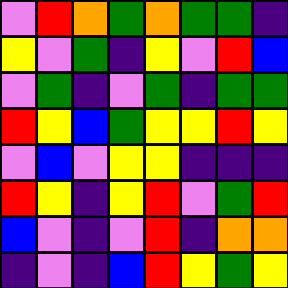[["violet", "red", "orange", "green", "orange", "green", "green", "indigo"], ["yellow", "violet", "green", "indigo", "yellow", "violet", "red", "blue"], ["violet", "green", "indigo", "violet", "green", "indigo", "green", "green"], ["red", "yellow", "blue", "green", "yellow", "yellow", "red", "yellow"], ["violet", "blue", "violet", "yellow", "yellow", "indigo", "indigo", "indigo"], ["red", "yellow", "indigo", "yellow", "red", "violet", "green", "red"], ["blue", "violet", "indigo", "violet", "red", "indigo", "orange", "orange"], ["indigo", "violet", "indigo", "blue", "red", "yellow", "green", "yellow"]]